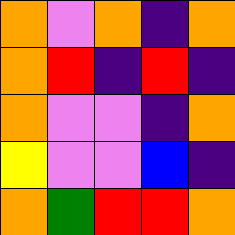[["orange", "violet", "orange", "indigo", "orange"], ["orange", "red", "indigo", "red", "indigo"], ["orange", "violet", "violet", "indigo", "orange"], ["yellow", "violet", "violet", "blue", "indigo"], ["orange", "green", "red", "red", "orange"]]